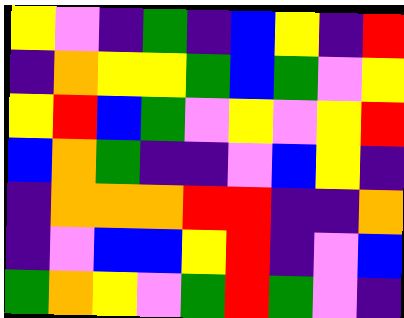[["yellow", "violet", "indigo", "green", "indigo", "blue", "yellow", "indigo", "red"], ["indigo", "orange", "yellow", "yellow", "green", "blue", "green", "violet", "yellow"], ["yellow", "red", "blue", "green", "violet", "yellow", "violet", "yellow", "red"], ["blue", "orange", "green", "indigo", "indigo", "violet", "blue", "yellow", "indigo"], ["indigo", "orange", "orange", "orange", "red", "red", "indigo", "indigo", "orange"], ["indigo", "violet", "blue", "blue", "yellow", "red", "indigo", "violet", "blue"], ["green", "orange", "yellow", "violet", "green", "red", "green", "violet", "indigo"]]